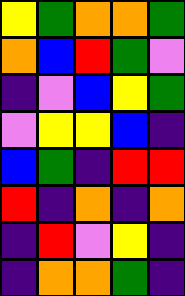[["yellow", "green", "orange", "orange", "green"], ["orange", "blue", "red", "green", "violet"], ["indigo", "violet", "blue", "yellow", "green"], ["violet", "yellow", "yellow", "blue", "indigo"], ["blue", "green", "indigo", "red", "red"], ["red", "indigo", "orange", "indigo", "orange"], ["indigo", "red", "violet", "yellow", "indigo"], ["indigo", "orange", "orange", "green", "indigo"]]